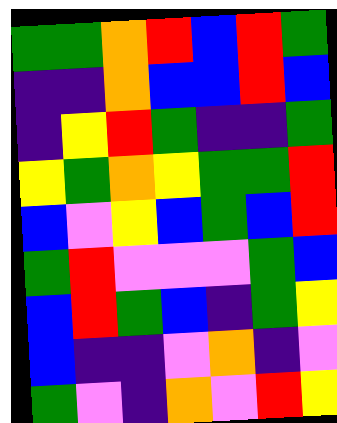[["green", "green", "orange", "red", "blue", "red", "green"], ["indigo", "indigo", "orange", "blue", "blue", "red", "blue"], ["indigo", "yellow", "red", "green", "indigo", "indigo", "green"], ["yellow", "green", "orange", "yellow", "green", "green", "red"], ["blue", "violet", "yellow", "blue", "green", "blue", "red"], ["green", "red", "violet", "violet", "violet", "green", "blue"], ["blue", "red", "green", "blue", "indigo", "green", "yellow"], ["blue", "indigo", "indigo", "violet", "orange", "indigo", "violet"], ["green", "violet", "indigo", "orange", "violet", "red", "yellow"]]